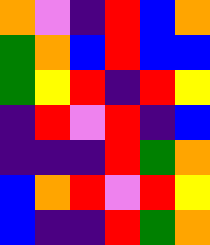[["orange", "violet", "indigo", "red", "blue", "orange"], ["green", "orange", "blue", "red", "blue", "blue"], ["green", "yellow", "red", "indigo", "red", "yellow"], ["indigo", "red", "violet", "red", "indigo", "blue"], ["indigo", "indigo", "indigo", "red", "green", "orange"], ["blue", "orange", "red", "violet", "red", "yellow"], ["blue", "indigo", "indigo", "red", "green", "orange"]]